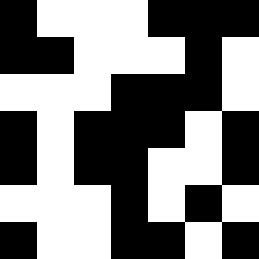[["black", "white", "white", "white", "black", "black", "black"], ["black", "black", "white", "white", "white", "black", "white"], ["white", "white", "white", "black", "black", "black", "white"], ["black", "white", "black", "black", "black", "white", "black"], ["black", "white", "black", "black", "white", "white", "black"], ["white", "white", "white", "black", "white", "black", "white"], ["black", "white", "white", "black", "black", "white", "black"]]